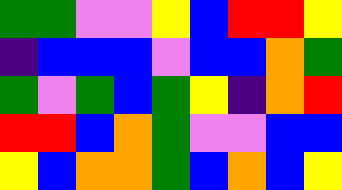[["green", "green", "violet", "violet", "yellow", "blue", "red", "red", "yellow"], ["indigo", "blue", "blue", "blue", "violet", "blue", "blue", "orange", "green"], ["green", "violet", "green", "blue", "green", "yellow", "indigo", "orange", "red"], ["red", "red", "blue", "orange", "green", "violet", "violet", "blue", "blue"], ["yellow", "blue", "orange", "orange", "green", "blue", "orange", "blue", "yellow"]]